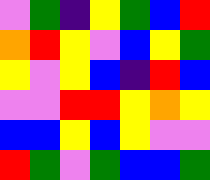[["violet", "green", "indigo", "yellow", "green", "blue", "red"], ["orange", "red", "yellow", "violet", "blue", "yellow", "green"], ["yellow", "violet", "yellow", "blue", "indigo", "red", "blue"], ["violet", "violet", "red", "red", "yellow", "orange", "yellow"], ["blue", "blue", "yellow", "blue", "yellow", "violet", "violet"], ["red", "green", "violet", "green", "blue", "blue", "green"]]